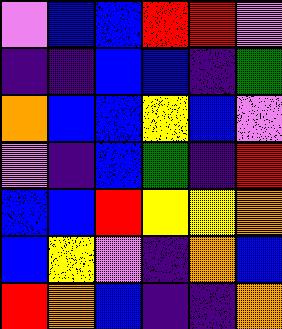[["violet", "blue", "blue", "red", "red", "violet"], ["indigo", "indigo", "blue", "blue", "indigo", "green"], ["orange", "blue", "blue", "yellow", "blue", "violet"], ["violet", "indigo", "blue", "green", "indigo", "red"], ["blue", "blue", "red", "yellow", "yellow", "orange"], ["blue", "yellow", "violet", "indigo", "orange", "blue"], ["red", "orange", "blue", "indigo", "indigo", "orange"]]